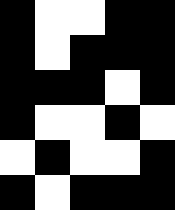[["black", "white", "white", "black", "black"], ["black", "white", "black", "black", "black"], ["black", "black", "black", "white", "black"], ["black", "white", "white", "black", "white"], ["white", "black", "white", "white", "black"], ["black", "white", "black", "black", "black"]]